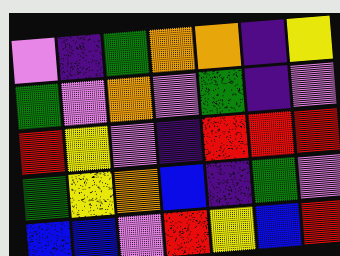[["violet", "indigo", "green", "orange", "orange", "indigo", "yellow"], ["green", "violet", "orange", "violet", "green", "indigo", "violet"], ["red", "yellow", "violet", "indigo", "red", "red", "red"], ["green", "yellow", "orange", "blue", "indigo", "green", "violet"], ["blue", "blue", "violet", "red", "yellow", "blue", "red"]]